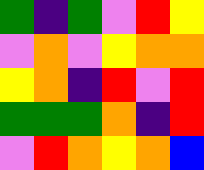[["green", "indigo", "green", "violet", "red", "yellow"], ["violet", "orange", "violet", "yellow", "orange", "orange"], ["yellow", "orange", "indigo", "red", "violet", "red"], ["green", "green", "green", "orange", "indigo", "red"], ["violet", "red", "orange", "yellow", "orange", "blue"]]